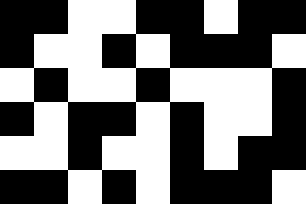[["black", "black", "white", "white", "black", "black", "white", "black", "black"], ["black", "white", "white", "black", "white", "black", "black", "black", "white"], ["white", "black", "white", "white", "black", "white", "white", "white", "black"], ["black", "white", "black", "black", "white", "black", "white", "white", "black"], ["white", "white", "black", "white", "white", "black", "white", "black", "black"], ["black", "black", "white", "black", "white", "black", "black", "black", "white"]]